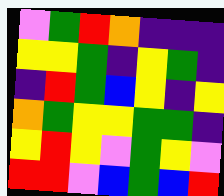[["violet", "green", "red", "orange", "indigo", "indigo", "indigo"], ["yellow", "yellow", "green", "indigo", "yellow", "green", "indigo"], ["indigo", "red", "green", "blue", "yellow", "indigo", "yellow"], ["orange", "green", "yellow", "yellow", "green", "green", "indigo"], ["yellow", "red", "yellow", "violet", "green", "yellow", "violet"], ["red", "red", "violet", "blue", "green", "blue", "red"]]